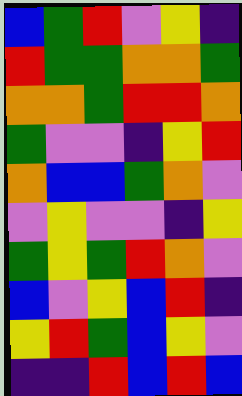[["blue", "green", "red", "violet", "yellow", "indigo"], ["red", "green", "green", "orange", "orange", "green"], ["orange", "orange", "green", "red", "red", "orange"], ["green", "violet", "violet", "indigo", "yellow", "red"], ["orange", "blue", "blue", "green", "orange", "violet"], ["violet", "yellow", "violet", "violet", "indigo", "yellow"], ["green", "yellow", "green", "red", "orange", "violet"], ["blue", "violet", "yellow", "blue", "red", "indigo"], ["yellow", "red", "green", "blue", "yellow", "violet"], ["indigo", "indigo", "red", "blue", "red", "blue"]]